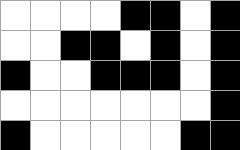[["white", "white", "white", "white", "black", "black", "white", "black"], ["white", "white", "black", "black", "white", "black", "white", "black"], ["black", "white", "white", "black", "black", "black", "white", "black"], ["white", "white", "white", "white", "white", "white", "white", "black"], ["black", "white", "white", "white", "white", "white", "black", "black"]]